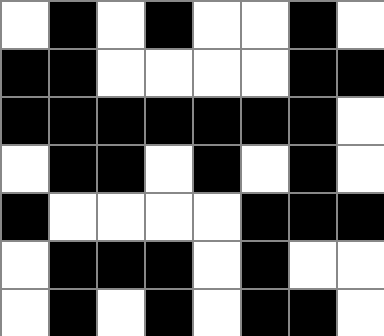[["white", "black", "white", "black", "white", "white", "black", "white"], ["black", "black", "white", "white", "white", "white", "black", "black"], ["black", "black", "black", "black", "black", "black", "black", "white"], ["white", "black", "black", "white", "black", "white", "black", "white"], ["black", "white", "white", "white", "white", "black", "black", "black"], ["white", "black", "black", "black", "white", "black", "white", "white"], ["white", "black", "white", "black", "white", "black", "black", "white"]]